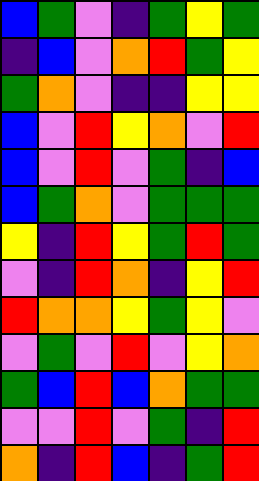[["blue", "green", "violet", "indigo", "green", "yellow", "green"], ["indigo", "blue", "violet", "orange", "red", "green", "yellow"], ["green", "orange", "violet", "indigo", "indigo", "yellow", "yellow"], ["blue", "violet", "red", "yellow", "orange", "violet", "red"], ["blue", "violet", "red", "violet", "green", "indigo", "blue"], ["blue", "green", "orange", "violet", "green", "green", "green"], ["yellow", "indigo", "red", "yellow", "green", "red", "green"], ["violet", "indigo", "red", "orange", "indigo", "yellow", "red"], ["red", "orange", "orange", "yellow", "green", "yellow", "violet"], ["violet", "green", "violet", "red", "violet", "yellow", "orange"], ["green", "blue", "red", "blue", "orange", "green", "green"], ["violet", "violet", "red", "violet", "green", "indigo", "red"], ["orange", "indigo", "red", "blue", "indigo", "green", "red"]]